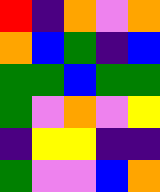[["red", "indigo", "orange", "violet", "orange"], ["orange", "blue", "green", "indigo", "blue"], ["green", "green", "blue", "green", "green"], ["green", "violet", "orange", "violet", "yellow"], ["indigo", "yellow", "yellow", "indigo", "indigo"], ["green", "violet", "violet", "blue", "orange"]]